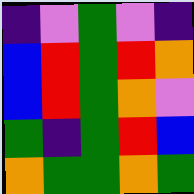[["indigo", "violet", "green", "violet", "indigo"], ["blue", "red", "green", "red", "orange"], ["blue", "red", "green", "orange", "violet"], ["green", "indigo", "green", "red", "blue"], ["orange", "green", "green", "orange", "green"]]